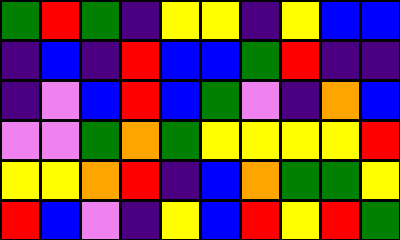[["green", "red", "green", "indigo", "yellow", "yellow", "indigo", "yellow", "blue", "blue"], ["indigo", "blue", "indigo", "red", "blue", "blue", "green", "red", "indigo", "indigo"], ["indigo", "violet", "blue", "red", "blue", "green", "violet", "indigo", "orange", "blue"], ["violet", "violet", "green", "orange", "green", "yellow", "yellow", "yellow", "yellow", "red"], ["yellow", "yellow", "orange", "red", "indigo", "blue", "orange", "green", "green", "yellow"], ["red", "blue", "violet", "indigo", "yellow", "blue", "red", "yellow", "red", "green"]]